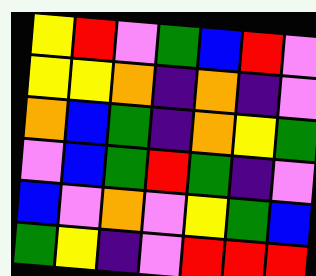[["yellow", "red", "violet", "green", "blue", "red", "violet"], ["yellow", "yellow", "orange", "indigo", "orange", "indigo", "violet"], ["orange", "blue", "green", "indigo", "orange", "yellow", "green"], ["violet", "blue", "green", "red", "green", "indigo", "violet"], ["blue", "violet", "orange", "violet", "yellow", "green", "blue"], ["green", "yellow", "indigo", "violet", "red", "red", "red"]]